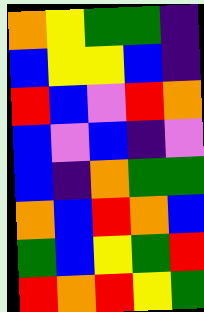[["orange", "yellow", "green", "green", "indigo"], ["blue", "yellow", "yellow", "blue", "indigo"], ["red", "blue", "violet", "red", "orange"], ["blue", "violet", "blue", "indigo", "violet"], ["blue", "indigo", "orange", "green", "green"], ["orange", "blue", "red", "orange", "blue"], ["green", "blue", "yellow", "green", "red"], ["red", "orange", "red", "yellow", "green"]]